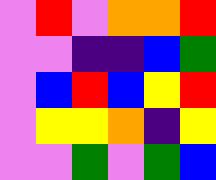[["violet", "red", "violet", "orange", "orange", "red"], ["violet", "violet", "indigo", "indigo", "blue", "green"], ["violet", "blue", "red", "blue", "yellow", "red"], ["violet", "yellow", "yellow", "orange", "indigo", "yellow"], ["violet", "violet", "green", "violet", "green", "blue"]]